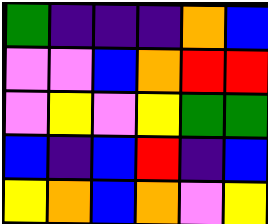[["green", "indigo", "indigo", "indigo", "orange", "blue"], ["violet", "violet", "blue", "orange", "red", "red"], ["violet", "yellow", "violet", "yellow", "green", "green"], ["blue", "indigo", "blue", "red", "indigo", "blue"], ["yellow", "orange", "blue", "orange", "violet", "yellow"]]